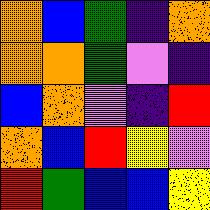[["orange", "blue", "green", "indigo", "orange"], ["orange", "orange", "green", "violet", "indigo"], ["blue", "orange", "violet", "indigo", "red"], ["orange", "blue", "red", "yellow", "violet"], ["red", "green", "blue", "blue", "yellow"]]